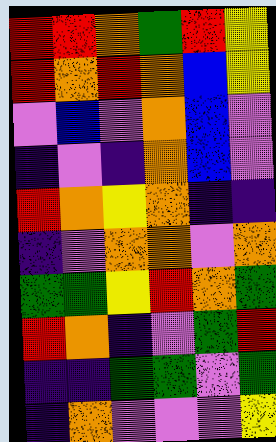[["red", "red", "orange", "green", "red", "yellow"], ["red", "orange", "red", "orange", "blue", "yellow"], ["violet", "blue", "violet", "orange", "blue", "violet"], ["indigo", "violet", "indigo", "orange", "blue", "violet"], ["red", "orange", "yellow", "orange", "indigo", "indigo"], ["indigo", "violet", "orange", "orange", "violet", "orange"], ["green", "green", "yellow", "red", "orange", "green"], ["red", "orange", "indigo", "violet", "green", "red"], ["indigo", "indigo", "green", "green", "violet", "green"], ["indigo", "orange", "violet", "violet", "violet", "yellow"]]